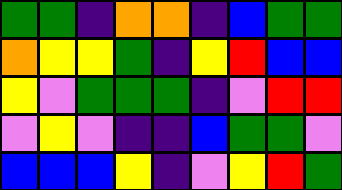[["green", "green", "indigo", "orange", "orange", "indigo", "blue", "green", "green"], ["orange", "yellow", "yellow", "green", "indigo", "yellow", "red", "blue", "blue"], ["yellow", "violet", "green", "green", "green", "indigo", "violet", "red", "red"], ["violet", "yellow", "violet", "indigo", "indigo", "blue", "green", "green", "violet"], ["blue", "blue", "blue", "yellow", "indigo", "violet", "yellow", "red", "green"]]